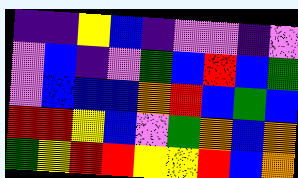[["indigo", "indigo", "yellow", "blue", "indigo", "violet", "violet", "indigo", "violet"], ["violet", "blue", "indigo", "violet", "green", "blue", "red", "blue", "green"], ["violet", "blue", "blue", "blue", "orange", "red", "blue", "green", "blue"], ["red", "red", "yellow", "blue", "violet", "green", "orange", "blue", "orange"], ["green", "yellow", "red", "red", "yellow", "yellow", "red", "blue", "orange"]]